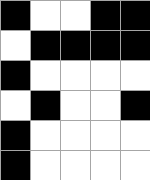[["black", "white", "white", "black", "black"], ["white", "black", "black", "black", "black"], ["black", "white", "white", "white", "white"], ["white", "black", "white", "white", "black"], ["black", "white", "white", "white", "white"], ["black", "white", "white", "white", "white"]]